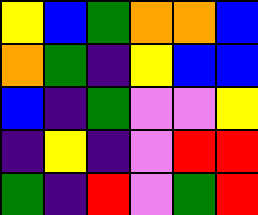[["yellow", "blue", "green", "orange", "orange", "blue"], ["orange", "green", "indigo", "yellow", "blue", "blue"], ["blue", "indigo", "green", "violet", "violet", "yellow"], ["indigo", "yellow", "indigo", "violet", "red", "red"], ["green", "indigo", "red", "violet", "green", "red"]]